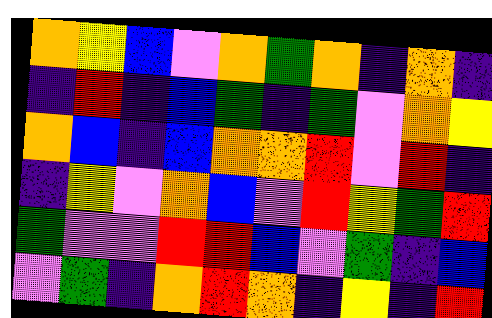[["orange", "yellow", "blue", "violet", "orange", "green", "orange", "indigo", "orange", "indigo"], ["indigo", "red", "indigo", "blue", "green", "indigo", "green", "violet", "orange", "yellow"], ["orange", "blue", "indigo", "blue", "orange", "orange", "red", "violet", "red", "indigo"], ["indigo", "yellow", "violet", "orange", "blue", "violet", "red", "yellow", "green", "red"], ["green", "violet", "violet", "red", "red", "blue", "violet", "green", "indigo", "blue"], ["violet", "green", "indigo", "orange", "red", "orange", "indigo", "yellow", "indigo", "red"]]